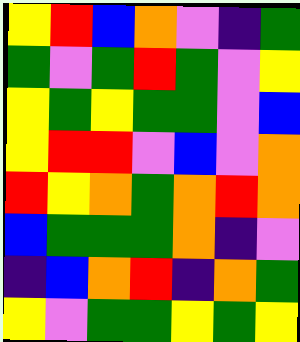[["yellow", "red", "blue", "orange", "violet", "indigo", "green"], ["green", "violet", "green", "red", "green", "violet", "yellow"], ["yellow", "green", "yellow", "green", "green", "violet", "blue"], ["yellow", "red", "red", "violet", "blue", "violet", "orange"], ["red", "yellow", "orange", "green", "orange", "red", "orange"], ["blue", "green", "green", "green", "orange", "indigo", "violet"], ["indigo", "blue", "orange", "red", "indigo", "orange", "green"], ["yellow", "violet", "green", "green", "yellow", "green", "yellow"]]